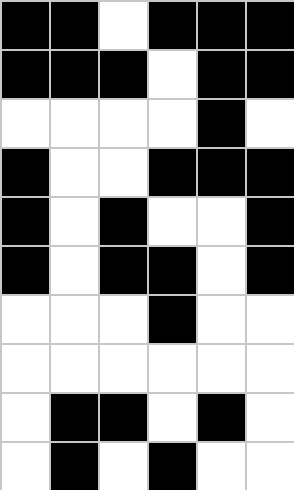[["black", "black", "white", "black", "black", "black"], ["black", "black", "black", "white", "black", "black"], ["white", "white", "white", "white", "black", "white"], ["black", "white", "white", "black", "black", "black"], ["black", "white", "black", "white", "white", "black"], ["black", "white", "black", "black", "white", "black"], ["white", "white", "white", "black", "white", "white"], ["white", "white", "white", "white", "white", "white"], ["white", "black", "black", "white", "black", "white"], ["white", "black", "white", "black", "white", "white"]]